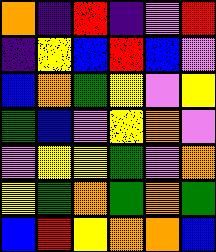[["orange", "indigo", "red", "indigo", "violet", "red"], ["indigo", "yellow", "blue", "red", "blue", "violet"], ["blue", "orange", "green", "yellow", "violet", "yellow"], ["green", "blue", "violet", "yellow", "orange", "violet"], ["violet", "yellow", "yellow", "green", "violet", "orange"], ["yellow", "green", "orange", "green", "orange", "green"], ["blue", "red", "yellow", "orange", "orange", "blue"]]